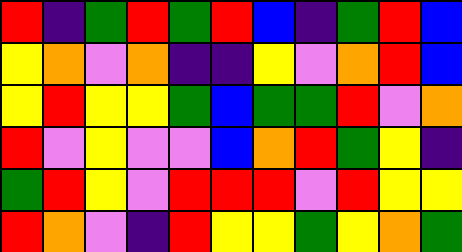[["red", "indigo", "green", "red", "green", "red", "blue", "indigo", "green", "red", "blue"], ["yellow", "orange", "violet", "orange", "indigo", "indigo", "yellow", "violet", "orange", "red", "blue"], ["yellow", "red", "yellow", "yellow", "green", "blue", "green", "green", "red", "violet", "orange"], ["red", "violet", "yellow", "violet", "violet", "blue", "orange", "red", "green", "yellow", "indigo"], ["green", "red", "yellow", "violet", "red", "red", "red", "violet", "red", "yellow", "yellow"], ["red", "orange", "violet", "indigo", "red", "yellow", "yellow", "green", "yellow", "orange", "green"]]